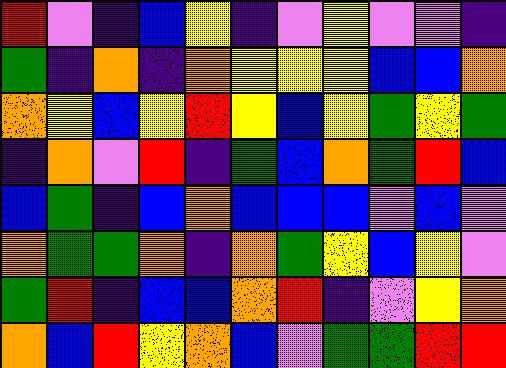[["red", "violet", "indigo", "blue", "yellow", "indigo", "violet", "yellow", "violet", "violet", "indigo"], ["green", "indigo", "orange", "indigo", "orange", "yellow", "yellow", "yellow", "blue", "blue", "orange"], ["orange", "yellow", "blue", "yellow", "red", "yellow", "blue", "yellow", "green", "yellow", "green"], ["indigo", "orange", "violet", "red", "indigo", "green", "blue", "orange", "green", "red", "blue"], ["blue", "green", "indigo", "blue", "orange", "blue", "blue", "blue", "violet", "blue", "violet"], ["orange", "green", "green", "orange", "indigo", "orange", "green", "yellow", "blue", "yellow", "violet"], ["green", "red", "indigo", "blue", "blue", "orange", "red", "indigo", "violet", "yellow", "orange"], ["orange", "blue", "red", "yellow", "orange", "blue", "violet", "green", "green", "red", "red"]]